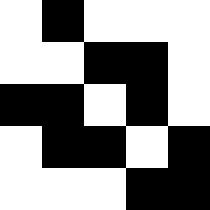[["white", "black", "white", "white", "white"], ["white", "white", "black", "black", "white"], ["black", "black", "white", "black", "white"], ["white", "black", "black", "white", "black"], ["white", "white", "white", "black", "black"]]